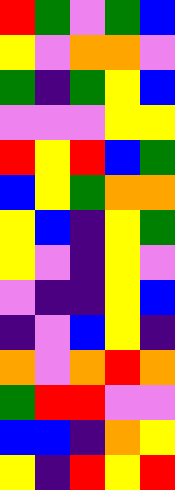[["red", "green", "violet", "green", "blue"], ["yellow", "violet", "orange", "orange", "violet"], ["green", "indigo", "green", "yellow", "blue"], ["violet", "violet", "violet", "yellow", "yellow"], ["red", "yellow", "red", "blue", "green"], ["blue", "yellow", "green", "orange", "orange"], ["yellow", "blue", "indigo", "yellow", "green"], ["yellow", "violet", "indigo", "yellow", "violet"], ["violet", "indigo", "indigo", "yellow", "blue"], ["indigo", "violet", "blue", "yellow", "indigo"], ["orange", "violet", "orange", "red", "orange"], ["green", "red", "red", "violet", "violet"], ["blue", "blue", "indigo", "orange", "yellow"], ["yellow", "indigo", "red", "yellow", "red"]]